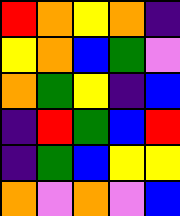[["red", "orange", "yellow", "orange", "indigo"], ["yellow", "orange", "blue", "green", "violet"], ["orange", "green", "yellow", "indigo", "blue"], ["indigo", "red", "green", "blue", "red"], ["indigo", "green", "blue", "yellow", "yellow"], ["orange", "violet", "orange", "violet", "blue"]]